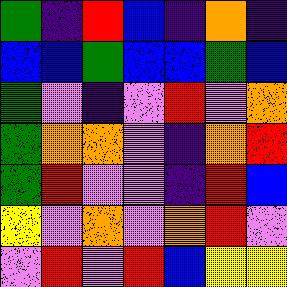[["green", "indigo", "red", "blue", "indigo", "orange", "indigo"], ["blue", "blue", "green", "blue", "blue", "green", "blue"], ["green", "violet", "indigo", "violet", "red", "violet", "orange"], ["green", "orange", "orange", "violet", "indigo", "orange", "red"], ["green", "red", "violet", "violet", "indigo", "red", "blue"], ["yellow", "violet", "orange", "violet", "orange", "red", "violet"], ["violet", "red", "violet", "red", "blue", "yellow", "yellow"]]